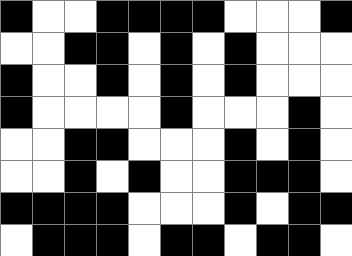[["black", "white", "white", "black", "black", "black", "black", "white", "white", "white", "black"], ["white", "white", "black", "black", "white", "black", "white", "black", "white", "white", "white"], ["black", "white", "white", "black", "white", "black", "white", "black", "white", "white", "white"], ["black", "white", "white", "white", "white", "black", "white", "white", "white", "black", "white"], ["white", "white", "black", "black", "white", "white", "white", "black", "white", "black", "white"], ["white", "white", "black", "white", "black", "white", "white", "black", "black", "black", "white"], ["black", "black", "black", "black", "white", "white", "white", "black", "white", "black", "black"], ["white", "black", "black", "black", "white", "black", "black", "white", "black", "black", "white"]]